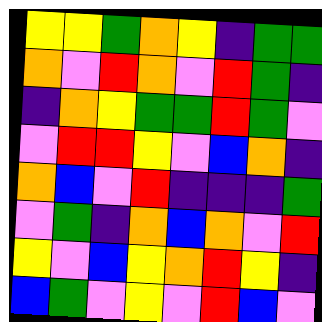[["yellow", "yellow", "green", "orange", "yellow", "indigo", "green", "green"], ["orange", "violet", "red", "orange", "violet", "red", "green", "indigo"], ["indigo", "orange", "yellow", "green", "green", "red", "green", "violet"], ["violet", "red", "red", "yellow", "violet", "blue", "orange", "indigo"], ["orange", "blue", "violet", "red", "indigo", "indigo", "indigo", "green"], ["violet", "green", "indigo", "orange", "blue", "orange", "violet", "red"], ["yellow", "violet", "blue", "yellow", "orange", "red", "yellow", "indigo"], ["blue", "green", "violet", "yellow", "violet", "red", "blue", "violet"]]